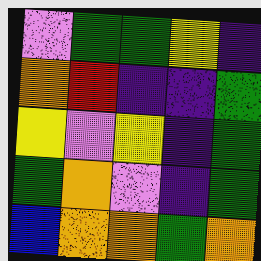[["violet", "green", "green", "yellow", "indigo"], ["orange", "red", "indigo", "indigo", "green"], ["yellow", "violet", "yellow", "indigo", "green"], ["green", "orange", "violet", "indigo", "green"], ["blue", "orange", "orange", "green", "orange"]]